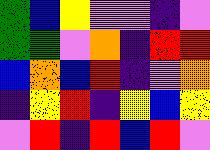[["green", "blue", "yellow", "violet", "violet", "indigo", "violet"], ["green", "green", "violet", "orange", "indigo", "red", "red"], ["blue", "orange", "blue", "red", "indigo", "violet", "orange"], ["indigo", "yellow", "red", "indigo", "yellow", "blue", "yellow"], ["violet", "red", "indigo", "red", "blue", "red", "violet"]]